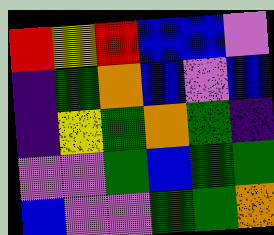[["red", "yellow", "red", "blue", "blue", "violet"], ["indigo", "green", "orange", "blue", "violet", "blue"], ["indigo", "yellow", "green", "orange", "green", "indigo"], ["violet", "violet", "green", "blue", "green", "green"], ["blue", "violet", "violet", "green", "green", "orange"]]